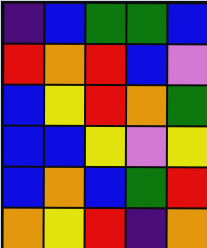[["indigo", "blue", "green", "green", "blue"], ["red", "orange", "red", "blue", "violet"], ["blue", "yellow", "red", "orange", "green"], ["blue", "blue", "yellow", "violet", "yellow"], ["blue", "orange", "blue", "green", "red"], ["orange", "yellow", "red", "indigo", "orange"]]